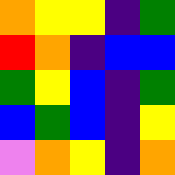[["orange", "yellow", "yellow", "indigo", "green"], ["red", "orange", "indigo", "blue", "blue"], ["green", "yellow", "blue", "indigo", "green"], ["blue", "green", "blue", "indigo", "yellow"], ["violet", "orange", "yellow", "indigo", "orange"]]